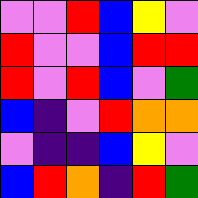[["violet", "violet", "red", "blue", "yellow", "violet"], ["red", "violet", "violet", "blue", "red", "red"], ["red", "violet", "red", "blue", "violet", "green"], ["blue", "indigo", "violet", "red", "orange", "orange"], ["violet", "indigo", "indigo", "blue", "yellow", "violet"], ["blue", "red", "orange", "indigo", "red", "green"]]